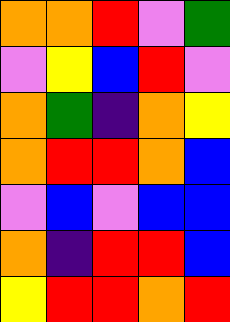[["orange", "orange", "red", "violet", "green"], ["violet", "yellow", "blue", "red", "violet"], ["orange", "green", "indigo", "orange", "yellow"], ["orange", "red", "red", "orange", "blue"], ["violet", "blue", "violet", "blue", "blue"], ["orange", "indigo", "red", "red", "blue"], ["yellow", "red", "red", "orange", "red"]]